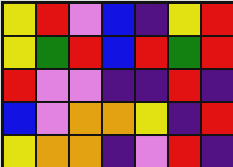[["yellow", "red", "violet", "blue", "indigo", "yellow", "red"], ["yellow", "green", "red", "blue", "red", "green", "red"], ["red", "violet", "violet", "indigo", "indigo", "red", "indigo"], ["blue", "violet", "orange", "orange", "yellow", "indigo", "red"], ["yellow", "orange", "orange", "indigo", "violet", "red", "indigo"]]